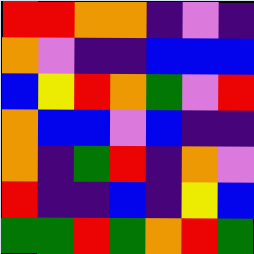[["red", "red", "orange", "orange", "indigo", "violet", "indigo"], ["orange", "violet", "indigo", "indigo", "blue", "blue", "blue"], ["blue", "yellow", "red", "orange", "green", "violet", "red"], ["orange", "blue", "blue", "violet", "blue", "indigo", "indigo"], ["orange", "indigo", "green", "red", "indigo", "orange", "violet"], ["red", "indigo", "indigo", "blue", "indigo", "yellow", "blue"], ["green", "green", "red", "green", "orange", "red", "green"]]